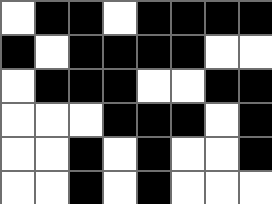[["white", "black", "black", "white", "black", "black", "black", "black"], ["black", "white", "black", "black", "black", "black", "white", "white"], ["white", "black", "black", "black", "white", "white", "black", "black"], ["white", "white", "white", "black", "black", "black", "white", "black"], ["white", "white", "black", "white", "black", "white", "white", "black"], ["white", "white", "black", "white", "black", "white", "white", "white"]]